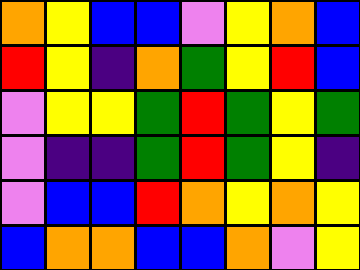[["orange", "yellow", "blue", "blue", "violet", "yellow", "orange", "blue"], ["red", "yellow", "indigo", "orange", "green", "yellow", "red", "blue"], ["violet", "yellow", "yellow", "green", "red", "green", "yellow", "green"], ["violet", "indigo", "indigo", "green", "red", "green", "yellow", "indigo"], ["violet", "blue", "blue", "red", "orange", "yellow", "orange", "yellow"], ["blue", "orange", "orange", "blue", "blue", "orange", "violet", "yellow"]]